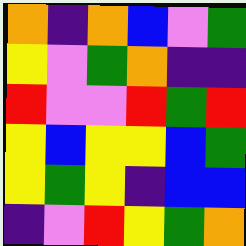[["orange", "indigo", "orange", "blue", "violet", "green"], ["yellow", "violet", "green", "orange", "indigo", "indigo"], ["red", "violet", "violet", "red", "green", "red"], ["yellow", "blue", "yellow", "yellow", "blue", "green"], ["yellow", "green", "yellow", "indigo", "blue", "blue"], ["indigo", "violet", "red", "yellow", "green", "orange"]]